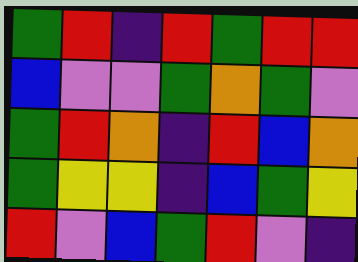[["green", "red", "indigo", "red", "green", "red", "red"], ["blue", "violet", "violet", "green", "orange", "green", "violet"], ["green", "red", "orange", "indigo", "red", "blue", "orange"], ["green", "yellow", "yellow", "indigo", "blue", "green", "yellow"], ["red", "violet", "blue", "green", "red", "violet", "indigo"]]